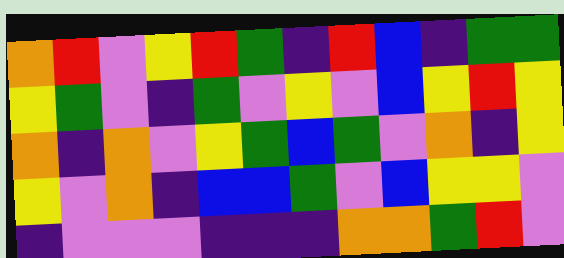[["orange", "red", "violet", "yellow", "red", "green", "indigo", "red", "blue", "indigo", "green", "green"], ["yellow", "green", "violet", "indigo", "green", "violet", "yellow", "violet", "blue", "yellow", "red", "yellow"], ["orange", "indigo", "orange", "violet", "yellow", "green", "blue", "green", "violet", "orange", "indigo", "yellow"], ["yellow", "violet", "orange", "indigo", "blue", "blue", "green", "violet", "blue", "yellow", "yellow", "violet"], ["indigo", "violet", "violet", "violet", "indigo", "indigo", "indigo", "orange", "orange", "green", "red", "violet"]]